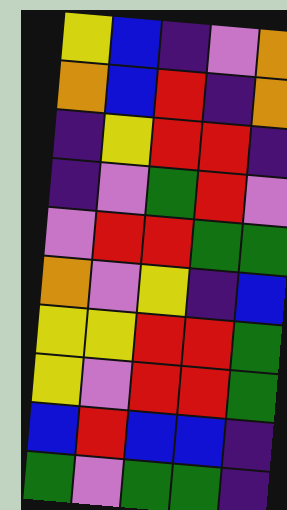[["yellow", "blue", "indigo", "violet", "orange"], ["orange", "blue", "red", "indigo", "orange"], ["indigo", "yellow", "red", "red", "indigo"], ["indigo", "violet", "green", "red", "violet"], ["violet", "red", "red", "green", "green"], ["orange", "violet", "yellow", "indigo", "blue"], ["yellow", "yellow", "red", "red", "green"], ["yellow", "violet", "red", "red", "green"], ["blue", "red", "blue", "blue", "indigo"], ["green", "violet", "green", "green", "indigo"]]